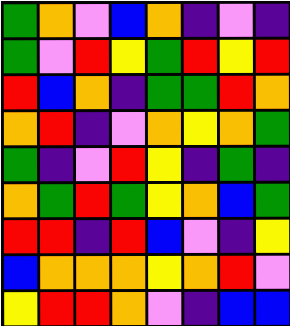[["green", "orange", "violet", "blue", "orange", "indigo", "violet", "indigo"], ["green", "violet", "red", "yellow", "green", "red", "yellow", "red"], ["red", "blue", "orange", "indigo", "green", "green", "red", "orange"], ["orange", "red", "indigo", "violet", "orange", "yellow", "orange", "green"], ["green", "indigo", "violet", "red", "yellow", "indigo", "green", "indigo"], ["orange", "green", "red", "green", "yellow", "orange", "blue", "green"], ["red", "red", "indigo", "red", "blue", "violet", "indigo", "yellow"], ["blue", "orange", "orange", "orange", "yellow", "orange", "red", "violet"], ["yellow", "red", "red", "orange", "violet", "indigo", "blue", "blue"]]